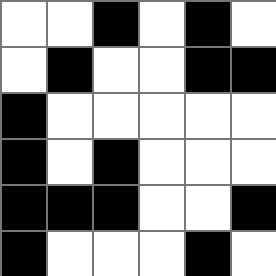[["white", "white", "black", "white", "black", "white"], ["white", "black", "white", "white", "black", "black"], ["black", "white", "white", "white", "white", "white"], ["black", "white", "black", "white", "white", "white"], ["black", "black", "black", "white", "white", "black"], ["black", "white", "white", "white", "black", "white"]]